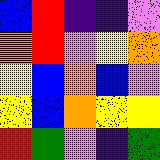[["blue", "red", "indigo", "indigo", "violet"], ["orange", "red", "violet", "yellow", "orange"], ["yellow", "blue", "orange", "blue", "violet"], ["yellow", "blue", "orange", "yellow", "yellow"], ["red", "green", "violet", "indigo", "green"]]